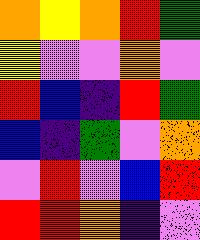[["orange", "yellow", "orange", "red", "green"], ["yellow", "violet", "violet", "orange", "violet"], ["red", "blue", "indigo", "red", "green"], ["blue", "indigo", "green", "violet", "orange"], ["violet", "red", "violet", "blue", "red"], ["red", "red", "orange", "indigo", "violet"]]